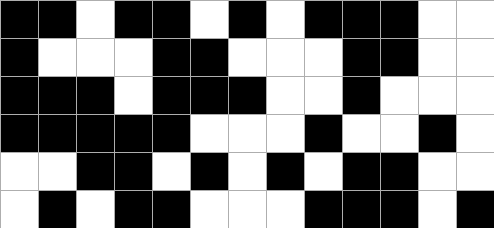[["black", "black", "white", "black", "black", "white", "black", "white", "black", "black", "black", "white", "white"], ["black", "white", "white", "white", "black", "black", "white", "white", "white", "black", "black", "white", "white"], ["black", "black", "black", "white", "black", "black", "black", "white", "white", "black", "white", "white", "white"], ["black", "black", "black", "black", "black", "white", "white", "white", "black", "white", "white", "black", "white"], ["white", "white", "black", "black", "white", "black", "white", "black", "white", "black", "black", "white", "white"], ["white", "black", "white", "black", "black", "white", "white", "white", "black", "black", "black", "white", "black"]]